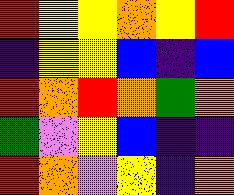[["red", "yellow", "yellow", "orange", "yellow", "red"], ["indigo", "yellow", "yellow", "blue", "indigo", "blue"], ["red", "orange", "red", "orange", "green", "orange"], ["green", "violet", "yellow", "blue", "indigo", "indigo"], ["red", "orange", "violet", "yellow", "indigo", "orange"]]